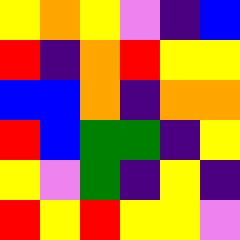[["yellow", "orange", "yellow", "violet", "indigo", "blue"], ["red", "indigo", "orange", "red", "yellow", "yellow"], ["blue", "blue", "orange", "indigo", "orange", "orange"], ["red", "blue", "green", "green", "indigo", "yellow"], ["yellow", "violet", "green", "indigo", "yellow", "indigo"], ["red", "yellow", "red", "yellow", "yellow", "violet"]]